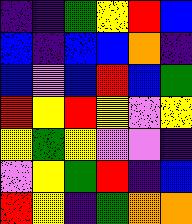[["indigo", "indigo", "green", "yellow", "red", "blue"], ["blue", "indigo", "blue", "blue", "orange", "indigo"], ["blue", "violet", "blue", "red", "blue", "green"], ["red", "yellow", "red", "yellow", "violet", "yellow"], ["yellow", "green", "yellow", "violet", "violet", "indigo"], ["violet", "yellow", "green", "red", "indigo", "blue"], ["red", "yellow", "indigo", "green", "orange", "orange"]]